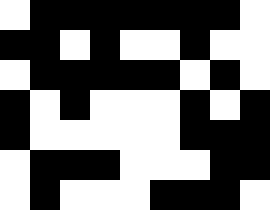[["white", "black", "black", "black", "black", "black", "black", "black", "white"], ["black", "black", "white", "black", "white", "white", "black", "white", "white"], ["white", "black", "black", "black", "black", "black", "white", "black", "white"], ["black", "white", "black", "white", "white", "white", "black", "white", "black"], ["black", "white", "white", "white", "white", "white", "black", "black", "black"], ["white", "black", "black", "black", "white", "white", "white", "black", "black"], ["white", "black", "white", "white", "white", "black", "black", "black", "white"]]